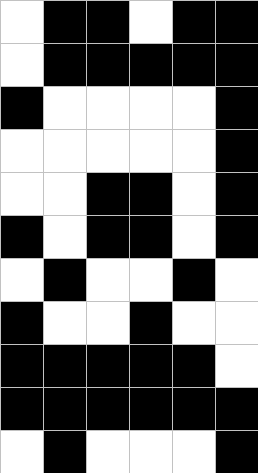[["white", "black", "black", "white", "black", "black"], ["white", "black", "black", "black", "black", "black"], ["black", "white", "white", "white", "white", "black"], ["white", "white", "white", "white", "white", "black"], ["white", "white", "black", "black", "white", "black"], ["black", "white", "black", "black", "white", "black"], ["white", "black", "white", "white", "black", "white"], ["black", "white", "white", "black", "white", "white"], ["black", "black", "black", "black", "black", "white"], ["black", "black", "black", "black", "black", "black"], ["white", "black", "white", "white", "white", "black"]]